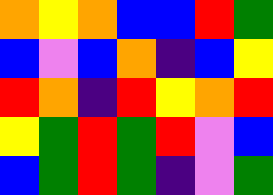[["orange", "yellow", "orange", "blue", "blue", "red", "green"], ["blue", "violet", "blue", "orange", "indigo", "blue", "yellow"], ["red", "orange", "indigo", "red", "yellow", "orange", "red"], ["yellow", "green", "red", "green", "red", "violet", "blue"], ["blue", "green", "red", "green", "indigo", "violet", "green"]]